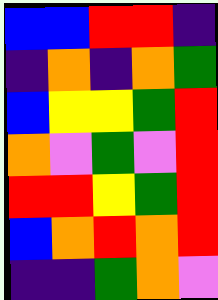[["blue", "blue", "red", "red", "indigo"], ["indigo", "orange", "indigo", "orange", "green"], ["blue", "yellow", "yellow", "green", "red"], ["orange", "violet", "green", "violet", "red"], ["red", "red", "yellow", "green", "red"], ["blue", "orange", "red", "orange", "red"], ["indigo", "indigo", "green", "orange", "violet"]]